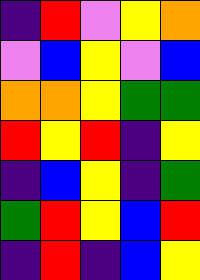[["indigo", "red", "violet", "yellow", "orange"], ["violet", "blue", "yellow", "violet", "blue"], ["orange", "orange", "yellow", "green", "green"], ["red", "yellow", "red", "indigo", "yellow"], ["indigo", "blue", "yellow", "indigo", "green"], ["green", "red", "yellow", "blue", "red"], ["indigo", "red", "indigo", "blue", "yellow"]]